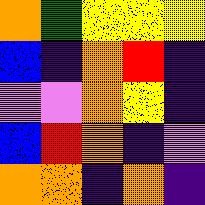[["orange", "green", "yellow", "yellow", "yellow"], ["blue", "indigo", "orange", "red", "indigo"], ["violet", "violet", "orange", "yellow", "indigo"], ["blue", "red", "orange", "indigo", "violet"], ["orange", "orange", "indigo", "orange", "indigo"]]